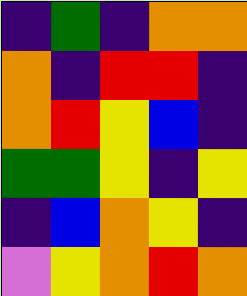[["indigo", "green", "indigo", "orange", "orange"], ["orange", "indigo", "red", "red", "indigo"], ["orange", "red", "yellow", "blue", "indigo"], ["green", "green", "yellow", "indigo", "yellow"], ["indigo", "blue", "orange", "yellow", "indigo"], ["violet", "yellow", "orange", "red", "orange"]]